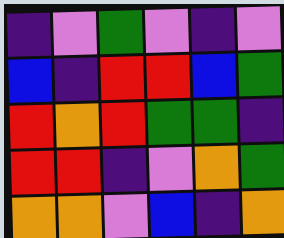[["indigo", "violet", "green", "violet", "indigo", "violet"], ["blue", "indigo", "red", "red", "blue", "green"], ["red", "orange", "red", "green", "green", "indigo"], ["red", "red", "indigo", "violet", "orange", "green"], ["orange", "orange", "violet", "blue", "indigo", "orange"]]